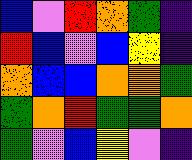[["blue", "violet", "red", "orange", "green", "indigo"], ["red", "blue", "violet", "blue", "yellow", "indigo"], ["orange", "blue", "blue", "orange", "orange", "green"], ["green", "orange", "red", "green", "green", "orange"], ["green", "violet", "blue", "yellow", "violet", "indigo"]]